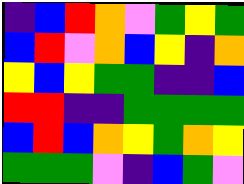[["indigo", "blue", "red", "orange", "violet", "green", "yellow", "green"], ["blue", "red", "violet", "orange", "blue", "yellow", "indigo", "orange"], ["yellow", "blue", "yellow", "green", "green", "indigo", "indigo", "blue"], ["red", "red", "indigo", "indigo", "green", "green", "green", "green"], ["blue", "red", "blue", "orange", "yellow", "green", "orange", "yellow"], ["green", "green", "green", "violet", "indigo", "blue", "green", "violet"]]